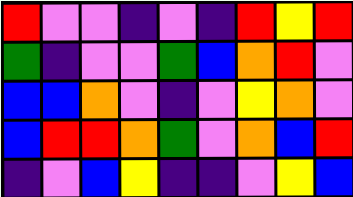[["red", "violet", "violet", "indigo", "violet", "indigo", "red", "yellow", "red"], ["green", "indigo", "violet", "violet", "green", "blue", "orange", "red", "violet"], ["blue", "blue", "orange", "violet", "indigo", "violet", "yellow", "orange", "violet"], ["blue", "red", "red", "orange", "green", "violet", "orange", "blue", "red"], ["indigo", "violet", "blue", "yellow", "indigo", "indigo", "violet", "yellow", "blue"]]